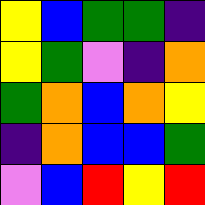[["yellow", "blue", "green", "green", "indigo"], ["yellow", "green", "violet", "indigo", "orange"], ["green", "orange", "blue", "orange", "yellow"], ["indigo", "orange", "blue", "blue", "green"], ["violet", "blue", "red", "yellow", "red"]]